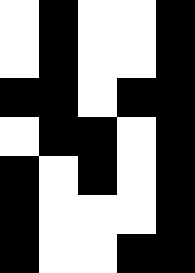[["white", "black", "white", "white", "black"], ["white", "black", "white", "white", "black"], ["black", "black", "white", "black", "black"], ["white", "black", "black", "white", "black"], ["black", "white", "black", "white", "black"], ["black", "white", "white", "white", "black"], ["black", "white", "white", "black", "black"]]